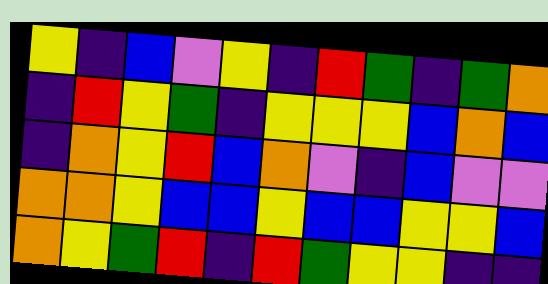[["yellow", "indigo", "blue", "violet", "yellow", "indigo", "red", "green", "indigo", "green", "orange"], ["indigo", "red", "yellow", "green", "indigo", "yellow", "yellow", "yellow", "blue", "orange", "blue"], ["indigo", "orange", "yellow", "red", "blue", "orange", "violet", "indigo", "blue", "violet", "violet"], ["orange", "orange", "yellow", "blue", "blue", "yellow", "blue", "blue", "yellow", "yellow", "blue"], ["orange", "yellow", "green", "red", "indigo", "red", "green", "yellow", "yellow", "indigo", "indigo"]]